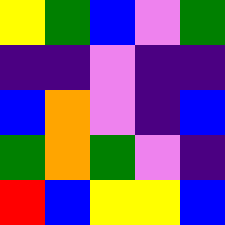[["yellow", "green", "blue", "violet", "green"], ["indigo", "indigo", "violet", "indigo", "indigo"], ["blue", "orange", "violet", "indigo", "blue"], ["green", "orange", "green", "violet", "indigo"], ["red", "blue", "yellow", "yellow", "blue"]]